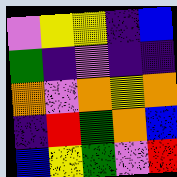[["violet", "yellow", "yellow", "indigo", "blue"], ["green", "indigo", "violet", "indigo", "indigo"], ["orange", "violet", "orange", "yellow", "orange"], ["indigo", "red", "green", "orange", "blue"], ["blue", "yellow", "green", "violet", "red"]]